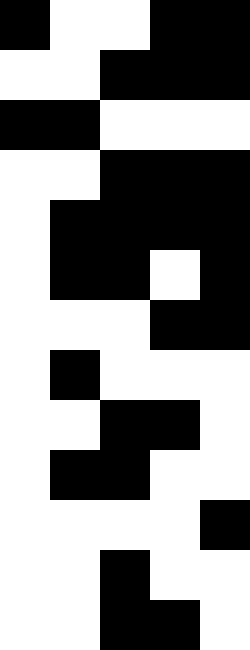[["black", "white", "white", "black", "black"], ["white", "white", "black", "black", "black"], ["black", "black", "white", "white", "white"], ["white", "white", "black", "black", "black"], ["white", "black", "black", "black", "black"], ["white", "black", "black", "white", "black"], ["white", "white", "white", "black", "black"], ["white", "black", "white", "white", "white"], ["white", "white", "black", "black", "white"], ["white", "black", "black", "white", "white"], ["white", "white", "white", "white", "black"], ["white", "white", "black", "white", "white"], ["white", "white", "black", "black", "white"]]